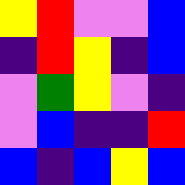[["yellow", "red", "violet", "violet", "blue"], ["indigo", "red", "yellow", "indigo", "blue"], ["violet", "green", "yellow", "violet", "indigo"], ["violet", "blue", "indigo", "indigo", "red"], ["blue", "indigo", "blue", "yellow", "blue"]]